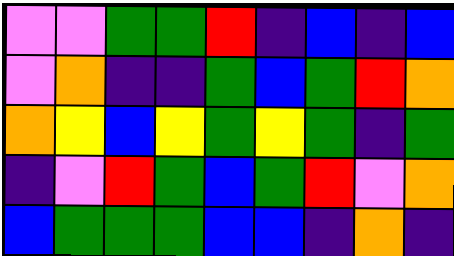[["violet", "violet", "green", "green", "red", "indigo", "blue", "indigo", "blue"], ["violet", "orange", "indigo", "indigo", "green", "blue", "green", "red", "orange"], ["orange", "yellow", "blue", "yellow", "green", "yellow", "green", "indigo", "green"], ["indigo", "violet", "red", "green", "blue", "green", "red", "violet", "orange"], ["blue", "green", "green", "green", "blue", "blue", "indigo", "orange", "indigo"]]